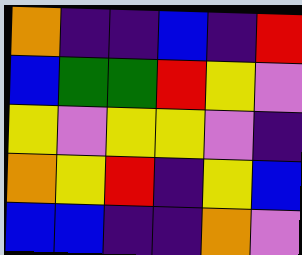[["orange", "indigo", "indigo", "blue", "indigo", "red"], ["blue", "green", "green", "red", "yellow", "violet"], ["yellow", "violet", "yellow", "yellow", "violet", "indigo"], ["orange", "yellow", "red", "indigo", "yellow", "blue"], ["blue", "blue", "indigo", "indigo", "orange", "violet"]]